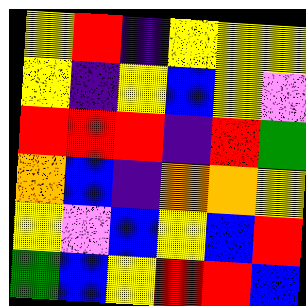[["yellow", "red", "indigo", "yellow", "yellow", "yellow"], ["yellow", "indigo", "yellow", "blue", "yellow", "violet"], ["red", "red", "red", "indigo", "red", "green"], ["orange", "blue", "indigo", "orange", "orange", "yellow"], ["yellow", "violet", "blue", "yellow", "blue", "red"], ["green", "blue", "yellow", "red", "red", "blue"]]